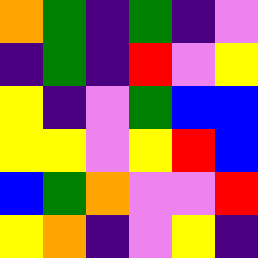[["orange", "green", "indigo", "green", "indigo", "violet"], ["indigo", "green", "indigo", "red", "violet", "yellow"], ["yellow", "indigo", "violet", "green", "blue", "blue"], ["yellow", "yellow", "violet", "yellow", "red", "blue"], ["blue", "green", "orange", "violet", "violet", "red"], ["yellow", "orange", "indigo", "violet", "yellow", "indigo"]]